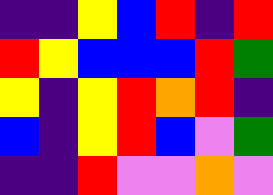[["indigo", "indigo", "yellow", "blue", "red", "indigo", "red"], ["red", "yellow", "blue", "blue", "blue", "red", "green"], ["yellow", "indigo", "yellow", "red", "orange", "red", "indigo"], ["blue", "indigo", "yellow", "red", "blue", "violet", "green"], ["indigo", "indigo", "red", "violet", "violet", "orange", "violet"]]